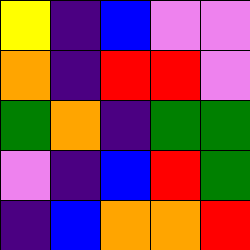[["yellow", "indigo", "blue", "violet", "violet"], ["orange", "indigo", "red", "red", "violet"], ["green", "orange", "indigo", "green", "green"], ["violet", "indigo", "blue", "red", "green"], ["indigo", "blue", "orange", "orange", "red"]]